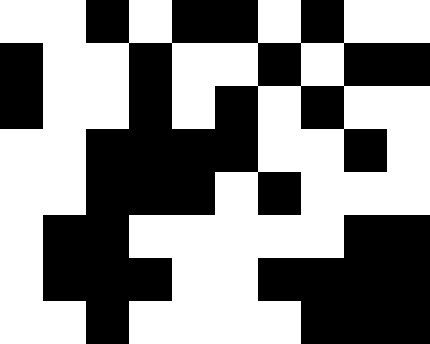[["white", "white", "black", "white", "black", "black", "white", "black", "white", "white"], ["black", "white", "white", "black", "white", "white", "black", "white", "black", "black"], ["black", "white", "white", "black", "white", "black", "white", "black", "white", "white"], ["white", "white", "black", "black", "black", "black", "white", "white", "black", "white"], ["white", "white", "black", "black", "black", "white", "black", "white", "white", "white"], ["white", "black", "black", "white", "white", "white", "white", "white", "black", "black"], ["white", "black", "black", "black", "white", "white", "black", "black", "black", "black"], ["white", "white", "black", "white", "white", "white", "white", "black", "black", "black"]]